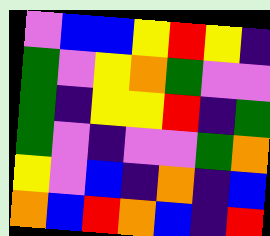[["violet", "blue", "blue", "yellow", "red", "yellow", "indigo"], ["green", "violet", "yellow", "orange", "green", "violet", "violet"], ["green", "indigo", "yellow", "yellow", "red", "indigo", "green"], ["green", "violet", "indigo", "violet", "violet", "green", "orange"], ["yellow", "violet", "blue", "indigo", "orange", "indigo", "blue"], ["orange", "blue", "red", "orange", "blue", "indigo", "red"]]